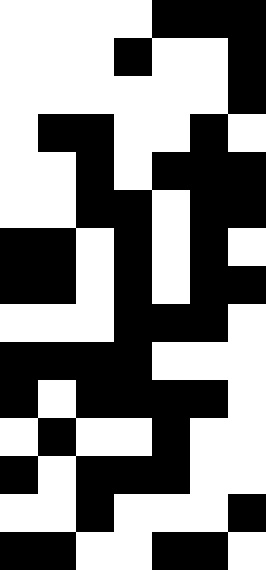[["white", "white", "white", "white", "black", "black", "black"], ["white", "white", "white", "black", "white", "white", "black"], ["white", "white", "white", "white", "white", "white", "black"], ["white", "black", "black", "white", "white", "black", "white"], ["white", "white", "black", "white", "black", "black", "black"], ["white", "white", "black", "black", "white", "black", "black"], ["black", "black", "white", "black", "white", "black", "white"], ["black", "black", "white", "black", "white", "black", "black"], ["white", "white", "white", "black", "black", "black", "white"], ["black", "black", "black", "black", "white", "white", "white"], ["black", "white", "black", "black", "black", "black", "white"], ["white", "black", "white", "white", "black", "white", "white"], ["black", "white", "black", "black", "black", "white", "white"], ["white", "white", "black", "white", "white", "white", "black"], ["black", "black", "white", "white", "black", "black", "white"]]